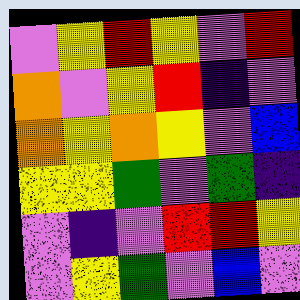[["violet", "yellow", "red", "yellow", "violet", "red"], ["orange", "violet", "yellow", "red", "indigo", "violet"], ["orange", "yellow", "orange", "yellow", "violet", "blue"], ["yellow", "yellow", "green", "violet", "green", "indigo"], ["violet", "indigo", "violet", "red", "red", "yellow"], ["violet", "yellow", "green", "violet", "blue", "violet"]]